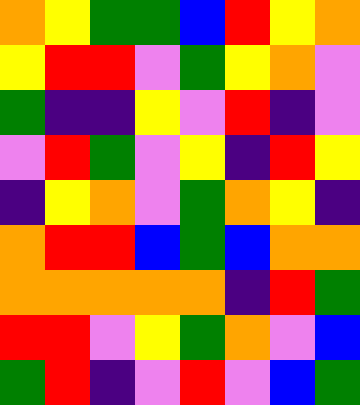[["orange", "yellow", "green", "green", "blue", "red", "yellow", "orange"], ["yellow", "red", "red", "violet", "green", "yellow", "orange", "violet"], ["green", "indigo", "indigo", "yellow", "violet", "red", "indigo", "violet"], ["violet", "red", "green", "violet", "yellow", "indigo", "red", "yellow"], ["indigo", "yellow", "orange", "violet", "green", "orange", "yellow", "indigo"], ["orange", "red", "red", "blue", "green", "blue", "orange", "orange"], ["orange", "orange", "orange", "orange", "orange", "indigo", "red", "green"], ["red", "red", "violet", "yellow", "green", "orange", "violet", "blue"], ["green", "red", "indigo", "violet", "red", "violet", "blue", "green"]]